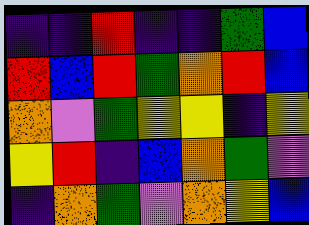[["indigo", "indigo", "red", "indigo", "indigo", "green", "blue"], ["red", "blue", "red", "green", "orange", "red", "blue"], ["orange", "violet", "green", "yellow", "yellow", "indigo", "yellow"], ["yellow", "red", "indigo", "blue", "orange", "green", "violet"], ["indigo", "orange", "green", "violet", "orange", "yellow", "blue"]]